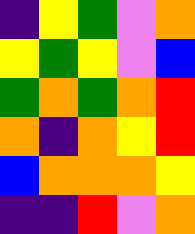[["indigo", "yellow", "green", "violet", "orange"], ["yellow", "green", "yellow", "violet", "blue"], ["green", "orange", "green", "orange", "red"], ["orange", "indigo", "orange", "yellow", "red"], ["blue", "orange", "orange", "orange", "yellow"], ["indigo", "indigo", "red", "violet", "orange"]]